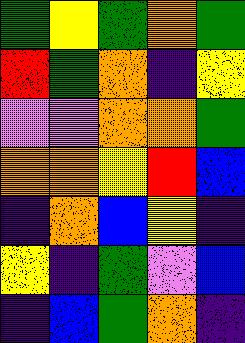[["green", "yellow", "green", "orange", "green"], ["red", "green", "orange", "indigo", "yellow"], ["violet", "violet", "orange", "orange", "green"], ["orange", "orange", "yellow", "red", "blue"], ["indigo", "orange", "blue", "yellow", "indigo"], ["yellow", "indigo", "green", "violet", "blue"], ["indigo", "blue", "green", "orange", "indigo"]]